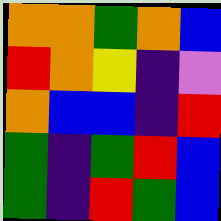[["orange", "orange", "green", "orange", "blue"], ["red", "orange", "yellow", "indigo", "violet"], ["orange", "blue", "blue", "indigo", "red"], ["green", "indigo", "green", "red", "blue"], ["green", "indigo", "red", "green", "blue"]]